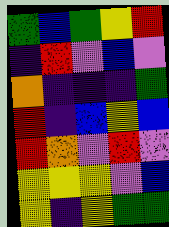[["green", "blue", "green", "yellow", "red"], ["indigo", "red", "violet", "blue", "violet"], ["orange", "indigo", "indigo", "indigo", "green"], ["red", "indigo", "blue", "yellow", "blue"], ["red", "orange", "violet", "red", "violet"], ["yellow", "yellow", "yellow", "violet", "blue"], ["yellow", "indigo", "yellow", "green", "green"]]